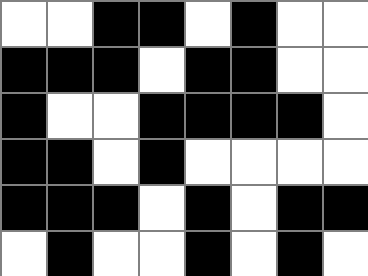[["white", "white", "black", "black", "white", "black", "white", "white"], ["black", "black", "black", "white", "black", "black", "white", "white"], ["black", "white", "white", "black", "black", "black", "black", "white"], ["black", "black", "white", "black", "white", "white", "white", "white"], ["black", "black", "black", "white", "black", "white", "black", "black"], ["white", "black", "white", "white", "black", "white", "black", "white"]]